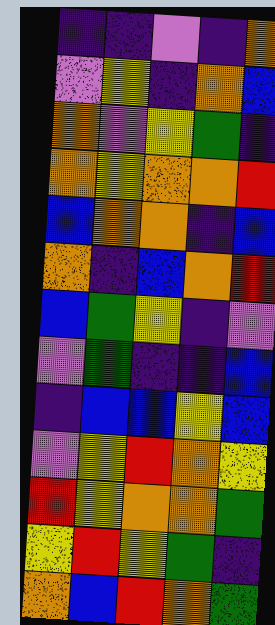[["indigo", "indigo", "violet", "indigo", "orange"], ["violet", "yellow", "indigo", "orange", "blue"], ["orange", "violet", "yellow", "green", "indigo"], ["orange", "yellow", "orange", "orange", "red"], ["blue", "orange", "orange", "indigo", "blue"], ["orange", "indigo", "blue", "orange", "red"], ["blue", "green", "yellow", "indigo", "violet"], ["violet", "green", "indigo", "indigo", "blue"], ["indigo", "blue", "blue", "yellow", "blue"], ["violet", "yellow", "red", "orange", "yellow"], ["red", "yellow", "orange", "orange", "green"], ["yellow", "red", "yellow", "green", "indigo"], ["orange", "blue", "red", "orange", "green"]]